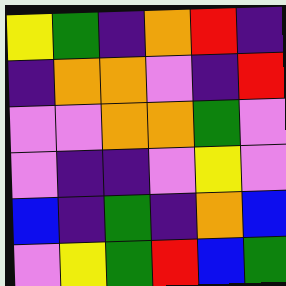[["yellow", "green", "indigo", "orange", "red", "indigo"], ["indigo", "orange", "orange", "violet", "indigo", "red"], ["violet", "violet", "orange", "orange", "green", "violet"], ["violet", "indigo", "indigo", "violet", "yellow", "violet"], ["blue", "indigo", "green", "indigo", "orange", "blue"], ["violet", "yellow", "green", "red", "blue", "green"]]